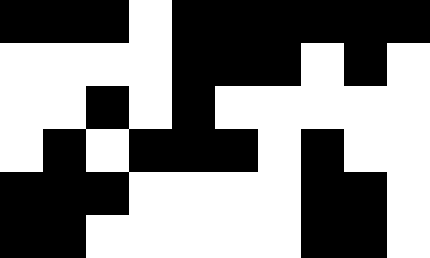[["black", "black", "black", "white", "black", "black", "black", "black", "black", "black"], ["white", "white", "white", "white", "black", "black", "black", "white", "black", "white"], ["white", "white", "black", "white", "black", "white", "white", "white", "white", "white"], ["white", "black", "white", "black", "black", "black", "white", "black", "white", "white"], ["black", "black", "black", "white", "white", "white", "white", "black", "black", "white"], ["black", "black", "white", "white", "white", "white", "white", "black", "black", "white"]]